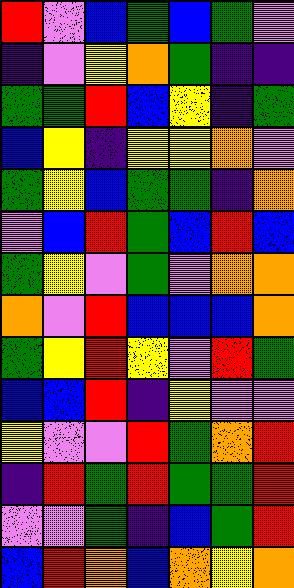[["red", "violet", "blue", "green", "blue", "green", "violet"], ["indigo", "violet", "yellow", "orange", "green", "indigo", "indigo"], ["green", "green", "red", "blue", "yellow", "indigo", "green"], ["blue", "yellow", "indigo", "yellow", "yellow", "orange", "violet"], ["green", "yellow", "blue", "green", "green", "indigo", "orange"], ["violet", "blue", "red", "green", "blue", "red", "blue"], ["green", "yellow", "violet", "green", "violet", "orange", "orange"], ["orange", "violet", "red", "blue", "blue", "blue", "orange"], ["green", "yellow", "red", "yellow", "violet", "red", "green"], ["blue", "blue", "red", "indigo", "yellow", "violet", "violet"], ["yellow", "violet", "violet", "red", "green", "orange", "red"], ["indigo", "red", "green", "red", "green", "green", "red"], ["violet", "violet", "green", "indigo", "blue", "green", "red"], ["blue", "red", "orange", "blue", "orange", "yellow", "orange"]]